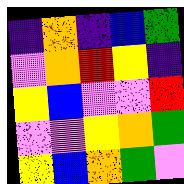[["indigo", "orange", "indigo", "blue", "green"], ["violet", "orange", "red", "yellow", "indigo"], ["yellow", "blue", "violet", "violet", "red"], ["violet", "violet", "yellow", "orange", "green"], ["yellow", "blue", "orange", "green", "violet"]]